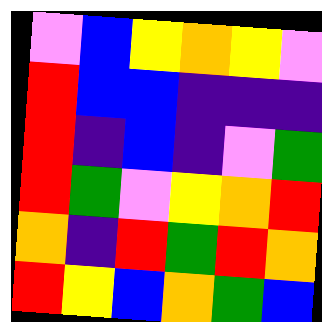[["violet", "blue", "yellow", "orange", "yellow", "violet"], ["red", "blue", "blue", "indigo", "indigo", "indigo"], ["red", "indigo", "blue", "indigo", "violet", "green"], ["red", "green", "violet", "yellow", "orange", "red"], ["orange", "indigo", "red", "green", "red", "orange"], ["red", "yellow", "blue", "orange", "green", "blue"]]